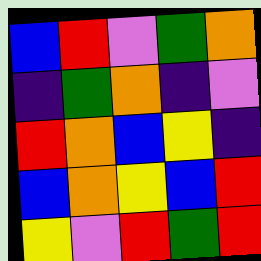[["blue", "red", "violet", "green", "orange"], ["indigo", "green", "orange", "indigo", "violet"], ["red", "orange", "blue", "yellow", "indigo"], ["blue", "orange", "yellow", "blue", "red"], ["yellow", "violet", "red", "green", "red"]]